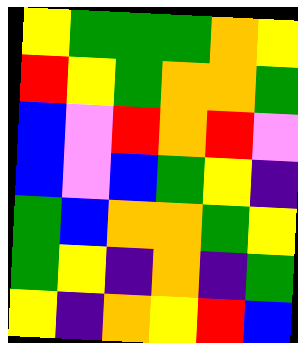[["yellow", "green", "green", "green", "orange", "yellow"], ["red", "yellow", "green", "orange", "orange", "green"], ["blue", "violet", "red", "orange", "red", "violet"], ["blue", "violet", "blue", "green", "yellow", "indigo"], ["green", "blue", "orange", "orange", "green", "yellow"], ["green", "yellow", "indigo", "orange", "indigo", "green"], ["yellow", "indigo", "orange", "yellow", "red", "blue"]]